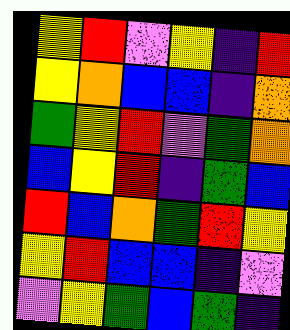[["yellow", "red", "violet", "yellow", "indigo", "red"], ["yellow", "orange", "blue", "blue", "indigo", "orange"], ["green", "yellow", "red", "violet", "green", "orange"], ["blue", "yellow", "red", "indigo", "green", "blue"], ["red", "blue", "orange", "green", "red", "yellow"], ["yellow", "red", "blue", "blue", "indigo", "violet"], ["violet", "yellow", "green", "blue", "green", "indigo"]]